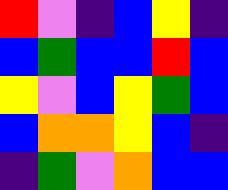[["red", "violet", "indigo", "blue", "yellow", "indigo"], ["blue", "green", "blue", "blue", "red", "blue"], ["yellow", "violet", "blue", "yellow", "green", "blue"], ["blue", "orange", "orange", "yellow", "blue", "indigo"], ["indigo", "green", "violet", "orange", "blue", "blue"]]